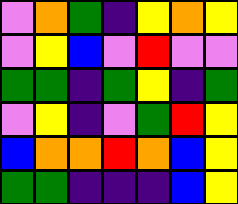[["violet", "orange", "green", "indigo", "yellow", "orange", "yellow"], ["violet", "yellow", "blue", "violet", "red", "violet", "violet"], ["green", "green", "indigo", "green", "yellow", "indigo", "green"], ["violet", "yellow", "indigo", "violet", "green", "red", "yellow"], ["blue", "orange", "orange", "red", "orange", "blue", "yellow"], ["green", "green", "indigo", "indigo", "indigo", "blue", "yellow"]]